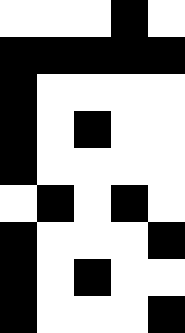[["white", "white", "white", "black", "white"], ["black", "black", "black", "black", "black"], ["black", "white", "white", "white", "white"], ["black", "white", "black", "white", "white"], ["black", "white", "white", "white", "white"], ["white", "black", "white", "black", "white"], ["black", "white", "white", "white", "black"], ["black", "white", "black", "white", "white"], ["black", "white", "white", "white", "black"]]